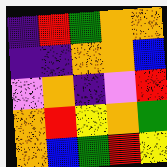[["indigo", "red", "green", "orange", "orange"], ["indigo", "indigo", "orange", "orange", "blue"], ["violet", "orange", "indigo", "violet", "red"], ["orange", "red", "yellow", "orange", "green"], ["orange", "blue", "green", "red", "yellow"]]